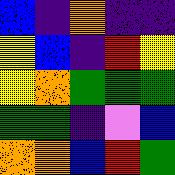[["blue", "indigo", "orange", "indigo", "indigo"], ["yellow", "blue", "indigo", "red", "yellow"], ["yellow", "orange", "green", "green", "green"], ["green", "green", "indigo", "violet", "blue"], ["orange", "orange", "blue", "red", "green"]]